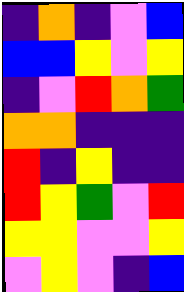[["indigo", "orange", "indigo", "violet", "blue"], ["blue", "blue", "yellow", "violet", "yellow"], ["indigo", "violet", "red", "orange", "green"], ["orange", "orange", "indigo", "indigo", "indigo"], ["red", "indigo", "yellow", "indigo", "indigo"], ["red", "yellow", "green", "violet", "red"], ["yellow", "yellow", "violet", "violet", "yellow"], ["violet", "yellow", "violet", "indigo", "blue"]]